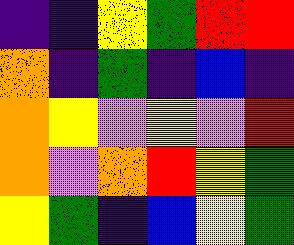[["indigo", "indigo", "yellow", "green", "red", "red"], ["orange", "indigo", "green", "indigo", "blue", "indigo"], ["orange", "yellow", "violet", "yellow", "violet", "red"], ["orange", "violet", "orange", "red", "yellow", "green"], ["yellow", "green", "indigo", "blue", "yellow", "green"]]